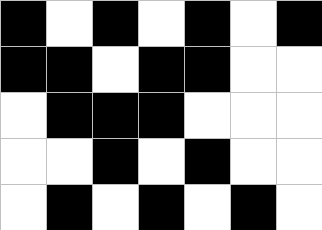[["black", "white", "black", "white", "black", "white", "black"], ["black", "black", "white", "black", "black", "white", "white"], ["white", "black", "black", "black", "white", "white", "white"], ["white", "white", "black", "white", "black", "white", "white"], ["white", "black", "white", "black", "white", "black", "white"]]